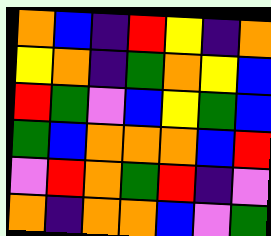[["orange", "blue", "indigo", "red", "yellow", "indigo", "orange"], ["yellow", "orange", "indigo", "green", "orange", "yellow", "blue"], ["red", "green", "violet", "blue", "yellow", "green", "blue"], ["green", "blue", "orange", "orange", "orange", "blue", "red"], ["violet", "red", "orange", "green", "red", "indigo", "violet"], ["orange", "indigo", "orange", "orange", "blue", "violet", "green"]]